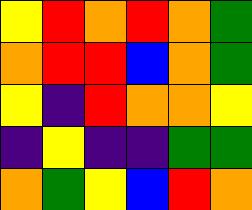[["yellow", "red", "orange", "red", "orange", "green"], ["orange", "red", "red", "blue", "orange", "green"], ["yellow", "indigo", "red", "orange", "orange", "yellow"], ["indigo", "yellow", "indigo", "indigo", "green", "green"], ["orange", "green", "yellow", "blue", "red", "orange"]]